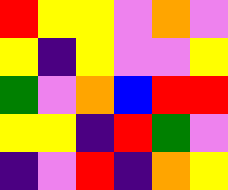[["red", "yellow", "yellow", "violet", "orange", "violet"], ["yellow", "indigo", "yellow", "violet", "violet", "yellow"], ["green", "violet", "orange", "blue", "red", "red"], ["yellow", "yellow", "indigo", "red", "green", "violet"], ["indigo", "violet", "red", "indigo", "orange", "yellow"]]